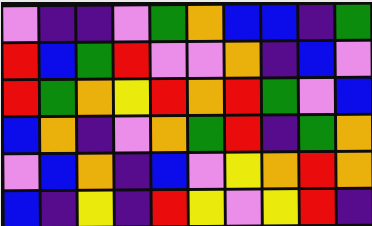[["violet", "indigo", "indigo", "violet", "green", "orange", "blue", "blue", "indigo", "green"], ["red", "blue", "green", "red", "violet", "violet", "orange", "indigo", "blue", "violet"], ["red", "green", "orange", "yellow", "red", "orange", "red", "green", "violet", "blue"], ["blue", "orange", "indigo", "violet", "orange", "green", "red", "indigo", "green", "orange"], ["violet", "blue", "orange", "indigo", "blue", "violet", "yellow", "orange", "red", "orange"], ["blue", "indigo", "yellow", "indigo", "red", "yellow", "violet", "yellow", "red", "indigo"]]